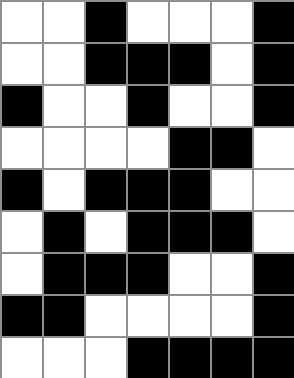[["white", "white", "black", "white", "white", "white", "black"], ["white", "white", "black", "black", "black", "white", "black"], ["black", "white", "white", "black", "white", "white", "black"], ["white", "white", "white", "white", "black", "black", "white"], ["black", "white", "black", "black", "black", "white", "white"], ["white", "black", "white", "black", "black", "black", "white"], ["white", "black", "black", "black", "white", "white", "black"], ["black", "black", "white", "white", "white", "white", "black"], ["white", "white", "white", "black", "black", "black", "black"]]